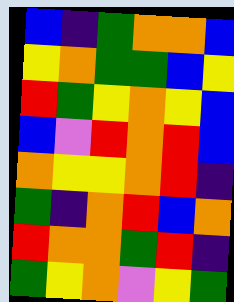[["blue", "indigo", "green", "orange", "orange", "blue"], ["yellow", "orange", "green", "green", "blue", "yellow"], ["red", "green", "yellow", "orange", "yellow", "blue"], ["blue", "violet", "red", "orange", "red", "blue"], ["orange", "yellow", "yellow", "orange", "red", "indigo"], ["green", "indigo", "orange", "red", "blue", "orange"], ["red", "orange", "orange", "green", "red", "indigo"], ["green", "yellow", "orange", "violet", "yellow", "green"]]